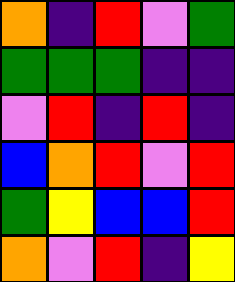[["orange", "indigo", "red", "violet", "green"], ["green", "green", "green", "indigo", "indigo"], ["violet", "red", "indigo", "red", "indigo"], ["blue", "orange", "red", "violet", "red"], ["green", "yellow", "blue", "blue", "red"], ["orange", "violet", "red", "indigo", "yellow"]]